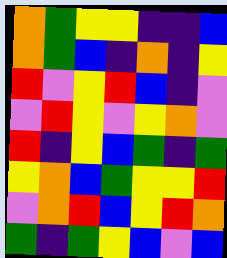[["orange", "green", "yellow", "yellow", "indigo", "indigo", "blue"], ["orange", "green", "blue", "indigo", "orange", "indigo", "yellow"], ["red", "violet", "yellow", "red", "blue", "indigo", "violet"], ["violet", "red", "yellow", "violet", "yellow", "orange", "violet"], ["red", "indigo", "yellow", "blue", "green", "indigo", "green"], ["yellow", "orange", "blue", "green", "yellow", "yellow", "red"], ["violet", "orange", "red", "blue", "yellow", "red", "orange"], ["green", "indigo", "green", "yellow", "blue", "violet", "blue"]]